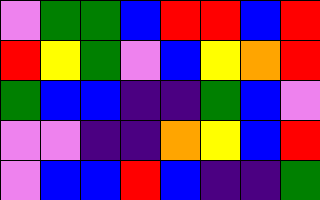[["violet", "green", "green", "blue", "red", "red", "blue", "red"], ["red", "yellow", "green", "violet", "blue", "yellow", "orange", "red"], ["green", "blue", "blue", "indigo", "indigo", "green", "blue", "violet"], ["violet", "violet", "indigo", "indigo", "orange", "yellow", "blue", "red"], ["violet", "blue", "blue", "red", "blue", "indigo", "indigo", "green"]]